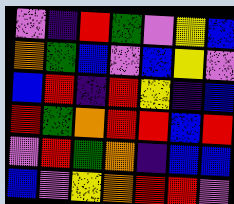[["violet", "indigo", "red", "green", "violet", "yellow", "blue"], ["orange", "green", "blue", "violet", "blue", "yellow", "violet"], ["blue", "red", "indigo", "red", "yellow", "indigo", "blue"], ["red", "green", "orange", "red", "red", "blue", "red"], ["violet", "red", "green", "orange", "indigo", "blue", "blue"], ["blue", "violet", "yellow", "orange", "red", "red", "violet"]]